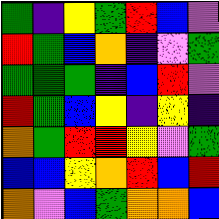[["green", "indigo", "yellow", "green", "red", "blue", "violet"], ["red", "green", "blue", "orange", "indigo", "violet", "green"], ["green", "green", "green", "indigo", "blue", "red", "violet"], ["red", "green", "blue", "yellow", "indigo", "yellow", "indigo"], ["orange", "green", "red", "red", "yellow", "violet", "green"], ["blue", "blue", "yellow", "orange", "red", "blue", "red"], ["orange", "violet", "blue", "green", "orange", "orange", "blue"]]